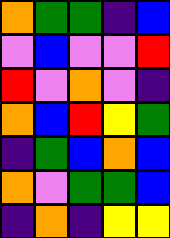[["orange", "green", "green", "indigo", "blue"], ["violet", "blue", "violet", "violet", "red"], ["red", "violet", "orange", "violet", "indigo"], ["orange", "blue", "red", "yellow", "green"], ["indigo", "green", "blue", "orange", "blue"], ["orange", "violet", "green", "green", "blue"], ["indigo", "orange", "indigo", "yellow", "yellow"]]